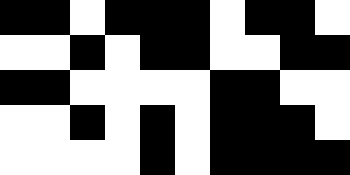[["black", "black", "white", "black", "black", "black", "white", "black", "black", "white"], ["white", "white", "black", "white", "black", "black", "white", "white", "black", "black"], ["black", "black", "white", "white", "white", "white", "black", "black", "white", "white"], ["white", "white", "black", "white", "black", "white", "black", "black", "black", "white"], ["white", "white", "white", "white", "black", "white", "black", "black", "black", "black"]]